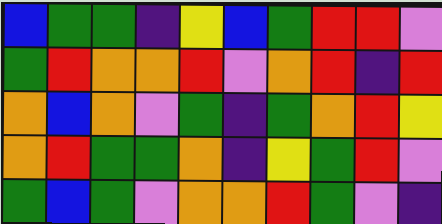[["blue", "green", "green", "indigo", "yellow", "blue", "green", "red", "red", "violet"], ["green", "red", "orange", "orange", "red", "violet", "orange", "red", "indigo", "red"], ["orange", "blue", "orange", "violet", "green", "indigo", "green", "orange", "red", "yellow"], ["orange", "red", "green", "green", "orange", "indigo", "yellow", "green", "red", "violet"], ["green", "blue", "green", "violet", "orange", "orange", "red", "green", "violet", "indigo"]]